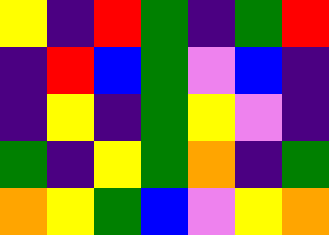[["yellow", "indigo", "red", "green", "indigo", "green", "red"], ["indigo", "red", "blue", "green", "violet", "blue", "indigo"], ["indigo", "yellow", "indigo", "green", "yellow", "violet", "indigo"], ["green", "indigo", "yellow", "green", "orange", "indigo", "green"], ["orange", "yellow", "green", "blue", "violet", "yellow", "orange"]]